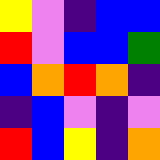[["yellow", "violet", "indigo", "blue", "blue"], ["red", "violet", "blue", "blue", "green"], ["blue", "orange", "red", "orange", "indigo"], ["indigo", "blue", "violet", "indigo", "violet"], ["red", "blue", "yellow", "indigo", "orange"]]